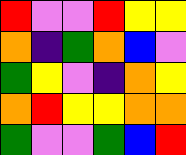[["red", "violet", "violet", "red", "yellow", "yellow"], ["orange", "indigo", "green", "orange", "blue", "violet"], ["green", "yellow", "violet", "indigo", "orange", "yellow"], ["orange", "red", "yellow", "yellow", "orange", "orange"], ["green", "violet", "violet", "green", "blue", "red"]]